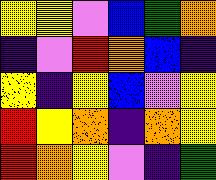[["yellow", "yellow", "violet", "blue", "green", "orange"], ["indigo", "violet", "red", "orange", "blue", "indigo"], ["yellow", "indigo", "yellow", "blue", "violet", "yellow"], ["red", "yellow", "orange", "indigo", "orange", "yellow"], ["red", "orange", "yellow", "violet", "indigo", "green"]]